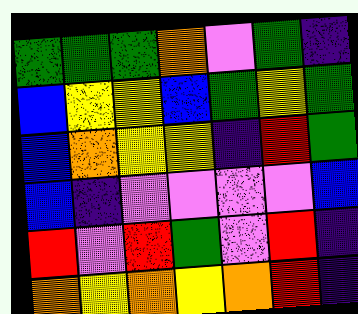[["green", "green", "green", "orange", "violet", "green", "indigo"], ["blue", "yellow", "yellow", "blue", "green", "yellow", "green"], ["blue", "orange", "yellow", "yellow", "indigo", "red", "green"], ["blue", "indigo", "violet", "violet", "violet", "violet", "blue"], ["red", "violet", "red", "green", "violet", "red", "indigo"], ["orange", "yellow", "orange", "yellow", "orange", "red", "indigo"]]